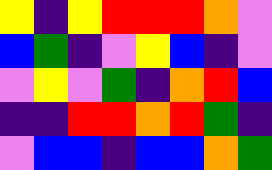[["yellow", "indigo", "yellow", "red", "red", "red", "orange", "violet"], ["blue", "green", "indigo", "violet", "yellow", "blue", "indigo", "violet"], ["violet", "yellow", "violet", "green", "indigo", "orange", "red", "blue"], ["indigo", "indigo", "red", "red", "orange", "red", "green", "indigo"], ["violet", "blue", "blue", "indigo", "blue", "blue", "orange", "green"]]